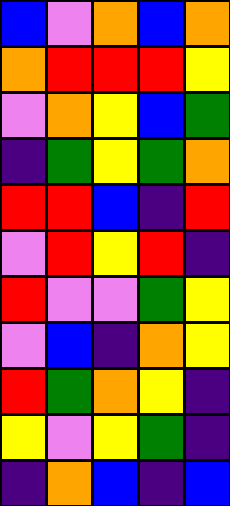[["blue", "violet", "orange", "blue", "orange"], ["orange", "red", "red", "red", "yellow"], ["violet", "orange", "yellow", "blue", "green"], ["indigo", "green", "yellow", "green", "orange"], ["red", "red", "blue", "indigo", "red"], ["violet", "red", "yellow", "red", "indigo"], ["red", "violet", "violet", "green", "yellow"], ["violet", "blue", "indigo", "orange", "yellow"], ["red", "green", "orange", "yellow", "indigo"], ["yellow", "violet", "yellow", "green", "indigo"], ["indigo", "orange", "blue", "indigo", "blue"]]